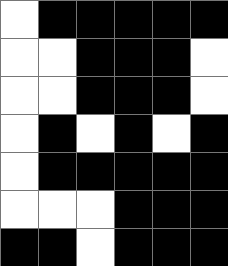[["white", "black", "black", "black", "black", "black"], ["white", "white", "black", "black", "black", "white"], ["white", "white", "black", "black", "black", "white"], ["white", "black", "white", "black", "white", "black"], ["white", "black", "black", "black", "black", "black"], ["white", "white", "white", "black", "black", "black"], ["black", "black", "white", "black", "black", "black"]]